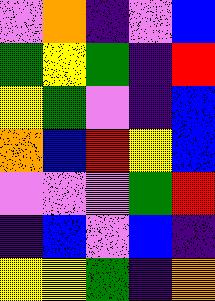[["violet", "orange", "indigo", "violet", "blue"], ["green", "yellow", "green", "indigo", "red"], ["yellow", "green", "violet", "indigo", "blue"], ["orange", "blue", "red", "yellow", "blue"], ["violet", "violet", "violet", "green", "red"], ["indigo", "blue", "violet", "blue", "indigo"], ["yellow", "yellow", "green", "indigo", "orange"]]